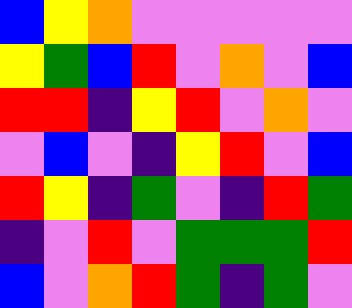[["blue", "yellow", "orange", "violet", "violet", "violet", "violet", "violet"], ["yellow", "green", "blue", "red", "violet", "orange", "violet", "blue"], ["red", "red", "indigo", "yellow", "red", "violet", "orange", "violet"], ["violet", "blue", "violet", "indigo", "yellow", "red", "violet", "blue"], ["red", "yellow", "indigo", "green", "violet", "indigo", "red", "green"], ["indigo", "violet", "red", "violet", "green", "green", "green", "red"], ["blue", "violet", "orange", "red", "green", "indigo", "green", "violet"]]